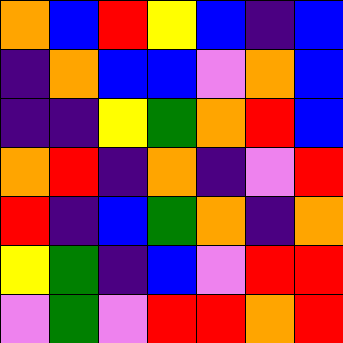[["orange", "blue", "red", "yellow", "blue", "indigo", "blue"], ["indigo", "orange", "blue", "blue", "violet", "orange", "blue"], ["indigo", "indigo", "yellow", "green", "orange", "red", "blue"], ["orange", "red", "indigo", "orange", "indigo", "violet", "red"], ["red", "indigo", "blue", "green", "orange", "indigo", "orange"], ["yellow", "green", "indigo", "blue", "violet", "red", "red"], ["violet", "green", "violet", "red", "red", "orange", "red"]]